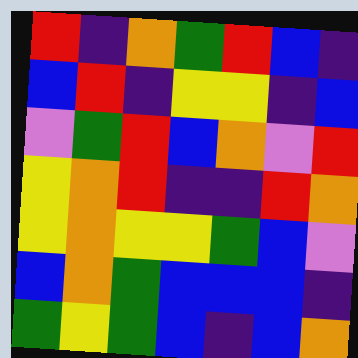[["red", "indigo", "orange", "green", "red", "blue", "indigo"], ["blue", "red", "indigo", "yellow", "yellow", "indigo", "blue"], ["violet", "green", "red", "blue", "orange", "violet", "red"], ["yellow", "orange", "red", "indigo", "indigo", "red", "orange"], ["yellow", "orange", "yellow", "yellow", "green", "blue", "violet"], ["blue", "orange", "green", "blue", "blue", "blue", "indigo"], ["green", "yellow", "green", "blue", "indigo", "blue", "orange"]]